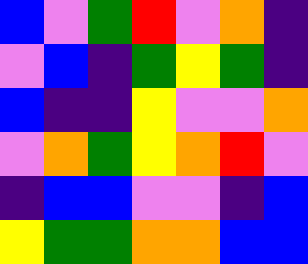[["blue", "violet", "green", "red", "violet", "orange", "indigo"], ["violet", "blue", "indigo", "green", "yellow", "green", "indigo"], ["blue", "indigo", "indigo", "yellow", "violet", "violet", "orange"], ["violet", "orange", "green", "yellow", "orange", "red", "violet"], ["indigo", "blue", "blue", "violet", "violet", "indigo", "blue"], ["yellow", "green", "green", "orange", "orange", "blue", "blue"]]